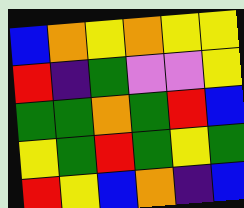[["blue", "orange", "yellow", "orange", "yellow", "yellow"], ["red", "indigo", "green", "violet", "violet", "yellow"], ["green", "green", "orange", "green", "red", "blue"], ["yellow", "green", "red", "green", "yellow", "green"], ["red", "yellow", "blue", "orange", "indigo", "blue"]]